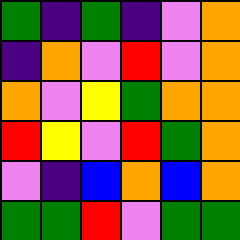[["green", "indigo", "green", "indigo", "violet", "orange"], ["indigo", "orange", "violet", "red", "violet", "orange"], ["orange", "violet", "yellow", "green", "orange", "orange"], ["red", "yellow", "violet", "red", "green", "orange"], ["violet", "indigo", "blue", "orange", "blue", "orange"], ["green", "green", "red", "violet", "green", "green"]]